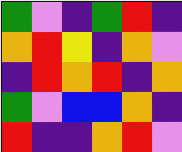[["green", "violet", "indigo", "green", "red", "indigo"], ["orange", "red", "yellow", "indigo", "orange", "violet"], ["indigo", "red", "orange", "red", "indigo", "orange"], ["green", "violet", "blue", "blue", "orange", "indigo"], ["red", "indigo", "indigo", "orange", "red", "violet"]]